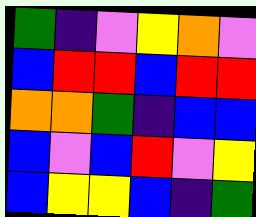[["green", "indigo", "violet", "yellow", "orange", "violet"], ["blue", "red", "red", "blue", "red", "red"], ["orange", "orange", "green", "indigo", "blue", "blue"], ["blue", "violet", "blue", "red", "violet", "yellow"], ["blue", "yellow", "yellow", "blue", "indigo", "green"]]